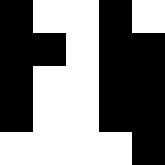[["black", "white", "white", "black", "white"], ["black", "black", "white", "black", "black"], ["black", "white", "white", "black", "black"], ["black", "white", "white", "black", "black"], ["white", "white", "white", "white", "black"]]